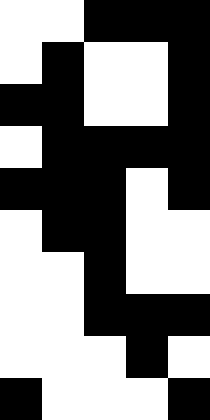[["white", "white", "black", "black", "black"], ["white", "black", "white", "white", "black"], ["black", "black", "white", "white", "black"], ["white", "black", "black", "black", "black"], ["black", "black", "black", "white", "black"], ["white", "black", "black", "white", "white"], ["white", "white", "black", "white", "white"], ["white", "white", "black", "black", "black"], ["white", "white", "white", "black", "white"], ["black", "white", "white", "white", "black"]]